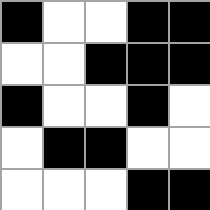[["black", "white", "white", "black", "black"], ["white", "white", "black", "black", "black"], ["black", "white", "white", "black", "white"], ["white", "black", "black", "white", "white"], ["white", "white", "white", "black", "black"]]